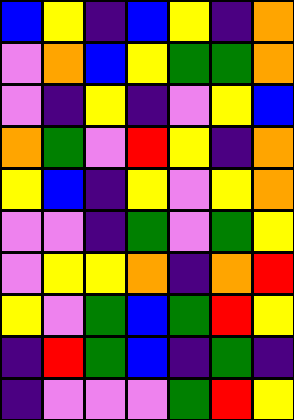[["blue", "yellow", "indigo", "blue", "yellow", "indigo", "orange"], ["violet", "orange", "blue", "yellow", "green", "green", "orange"], ["violet", "indigo", "yellow", "indigo", "violet", "yellow", "blue"], ["orange", "green", "violet", "red", "yellow", "indigo", "orange"], ["yellow", "blue", "indigo", "yellow", "violet", "yellow", "orange"], ["violet", "violet", "indigo", "green", "violet", "green", "yellow"], ["violet", "yellow", "yellow", "orange", "indigo", "orange", "red"], ["yellow", "violet", "green", "blue", "green", "red", "yellow"], ["indigo", "red", "green", "blue", "indigo", "green", "indigo"], ["indigo", "violet", "violet", "violet", "green", "red", "yellow"]]